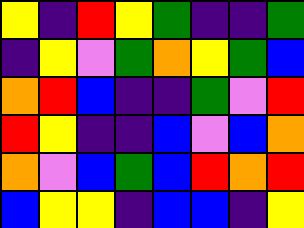[["yellow", "indigo", "red", "yellow", "green", "indigo", "indigo", "green"], ["indigo", "yellow", "violet", "green", "orange", "yellow", "green", "blue"], ["orange", "red", "blue", "indigo", "indigo", "green", "violet", "red"], ["red", "yellow", "indigo", "indigo", "blue", "violet", "blue", "orange"], ["orange", "violet", "blue", "green", "blue", "red", "orange", "red"], ["blue", "yellow", "yellow", "indigo", "blue", "blue", "indigo", "yellow"]]